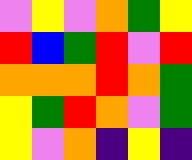[["violet", "yellow", "violet", "orange", "green", "yellow"], ["red", "blue", "green", "red", "violet", "red"], ["orange", "orange", "orange", "red", "orange", "green"], ["yellow", "green", "red", "orange", "violet", "green"], ["yellow", "violet", "orange", "indigo", "yellow", "indigo"]]